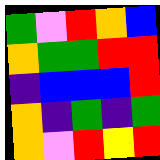[["green", "violet", "red", "orange", "blue"], ["orange", "green", "green", "red", "red"], ["indigo", "blue", "blue", "blue", "red"], ["orange", "indigo", "green", "indigo", "green"], ["orange", "violet", "red", "yellow", "red"]]